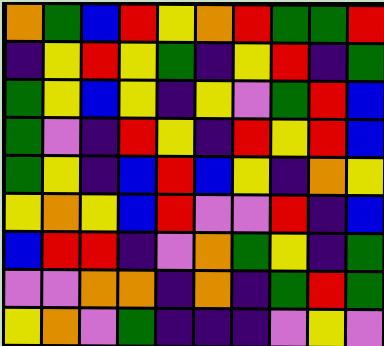[["orange", "green", "blue", "red", "yellow", "orange", "red", "green", "green", "red"], ["indigo", "yellow", "red", "yellow", "green", "indigo", "yellow", "red", "indigo", "green"], ["green", "yellow", "blue", "yellow", "indigo", "yellow", "violet", "green", "red", "blue"], ["green", "violet", "indigo", "red", "yellow", "indigo", "red", "yellow", "red", "blue"], ["green", "yellow", "indigo", "blue", "red", "blue", "yellow", "indigo", "orange", "yellow"], ["yellow", "orange", "yellow", "blue", "red", "violet", "violet", "red", "indigo", "blue"], ["blue", "red", "red", "indigo", "violet", "orange", "green", "yellow", "indigo", "green"], ["violet", "violet", "orange", "orange", "indigo", "orange", "indigo", "green", "red", "green"], ["yellow", "orange", "violet", "green", "indigo", "indigo", "indigo", "violet", "yellow", "violet"]]